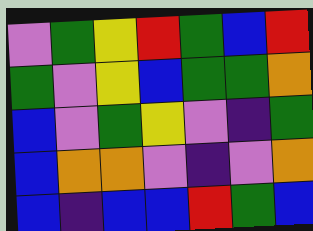[["violet", "green", "yellow", "red", "green", "blue", "red"], ["green", "violet", "yellow", "blue", "green", "green", "orange"], ["blue", "violet", "green", "yellow", "violet", "indigo", "green"], ["blue", "orange", "orange", "violet", "indigo", "violet", "orange"], ["blue", "indigo", "blue", "blue", "red", "green", "blue"]]